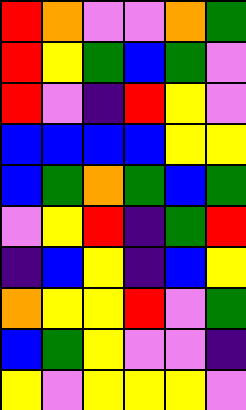[["red", "orange", "violet", "violet", "orange", "green"], ["red", "yellow", "green", "blue", "green", "violet"], ["red", "violet", "indigo", "red", "yellow", "violet"], ["blue", "blue", "blue", "blue", "yellow", "yellow"], ["blue", "green", "orange", "green", "blue", "green"], ["violet", "yellow", "red", "indigo", "green", "red"], ["indigo", "blue", "yellow", "indigo", "blue", "yellow"], ["orange", "yellow", "yellow", "red", "violet", "green"], ["blue", "green", "yellow", "violet", "violet", "indigo"], ["yellow", "violet", "yellow", "yellow", "yellow", "violet"]]